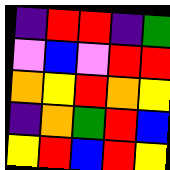[["indigo", "red", "red", "indigo", "green"], ["violet", "blue", "violet", "red", "red"], ["orange", "yellow", "red", "orange", "yellow"], ["indigo", "orange", "green", "red", "blue"], ["yellow", "red", "blue", "red", "yellow"]]